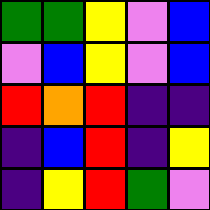[["green", "green", "yellow", "violet", "blue"], ["violet", "blue", "yellow", "violet", "blue"], ["red", "orange", "red", "indigo", "indigo"], ["indigo", "blue", "red", "indigo", "yellow"], ["indigo", "yellow", "red", "green", "violet"]]